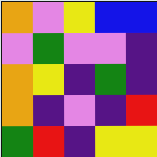[["orange", "violet", "yellow", "blue", "blue"], ["violet", "green", "violet", "violet", "indigo"], ["orange", "yellow", "indigo", "green", "indigo"], ["orange", "indigo", "violet", "indigo", "red"], ["green", "red", "indigo", "yellow", "yellow"]]